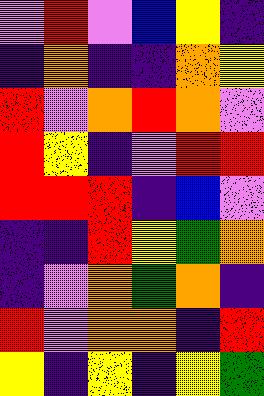[["violet", "red", "violet", "blue", "yellow", "indigo"], ["indigo", "orange", "indigo", "indigo", "orange", "yellow"], ["red", "violet", "orange", "red", "orange", "violet"], ["red", "yellow", "indigo", "violet", "red", "red"], ["red", "red", "red", "indigo", "blue", "violet"], ["indigo", "indigo", "red", "yellow", "green", "orange"], ["indigo", "violet", "orange", "green", "orange", "indigo"], ["red", "violet", "orange", "orange", "indigo", "red"], ["yellow", "indigo", "yellow", "indigo", "yellow", "green"]]